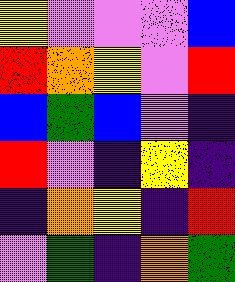[["yellow", "violet", "violet", "violet", "blue"], ["red", "orange", "yellow", "violet", "red"], ["blue", "green", "blue", "violet", "indigo"], ["red", "violet", "indigo", "yellow", "indigo"], ["indigo", "orange", "yellow", "indigo", "red"], ["violet", "green", "indigo", "orange", "green"]]